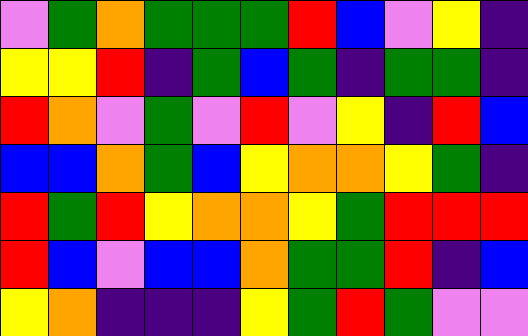[["violet", "green", "orange", "green", "green", "green", "red", "blue", "violet", "yellow", "indigo"], ["yellow", "yellow", "red", "indigo", "green", "blue", "green", "indigo", "green", "green", "indigo"], ["red", "orange", "violet", "green", "violet", "red", "violet", "yellow", "indigo", "red", "blue"], ["blue", "blue", "orange", "green", "blue", "yellow", "orange", "orange", "yellow", "green", "indigo"], ["red", "green", "red", "yellow", "orange", "orange", "yellow", "green", "red", "red", "red"], ["red", "blue", "violet", "blue", "blue", "orange", "green", "green", "red", "indigo", "blue"], ["yellow", "orange", "indigo", "indigo", "indigo", "yellow", "green", "red", "green", "violet", "violet"]]